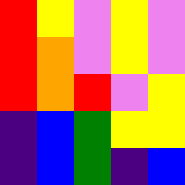[["red", "yellow", "violet", "yellow", "violet"], ["red", "orange", "violet", "yellow", "violet"], ["red", "orange", "red", "violet", "yellow"], ["indigo", "blue", "green", "yellow", "yellow"], ["indigo", "blue", "green", "indigo", "blue"]]